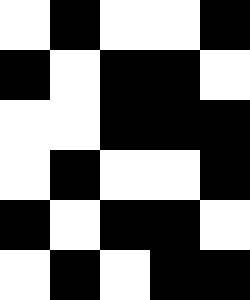[["white", "black", "white", "white", "black"], ["black", "white", "black", "black", "white"], ["white", "white", "black", "black", "black"], ["white", "black", "white", "white", "black"], ["black", "white", "black", "black", "white"], ["white", "black", "white", "black", "black"]]